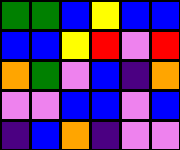[["green", "green", "blue", "yellow", "blue", "blue"], ["blue", "blue", "yellow", "red", "violet", "red"], ["orange", "green", "violet", "blue", "indigo", "orange"], ["violet", "violet", "blue", "blue", "violet", "blue"], ["indigo", "blue", "orange", "indigo", "violet", "violet"]]